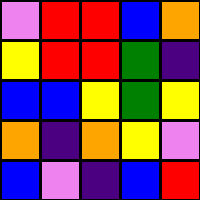[["violet", "red", "red", "blue", "orange"], ["yellow", "red", "red", "green", "indigo"], ["blue", "blue", "yellow", "green", "yellow"], ["orange", "indigo", "orange", "yellow", "violet"], ["blue", "violet", "indigo", "blue", "red"]]